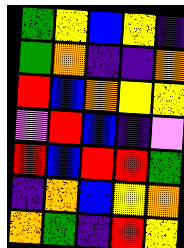[["green", "yellow", "blue", "yellow", "indigo"], ["green", "orange", "indigo", "indigo", "orange"], ["red", "blue", "orange", "yellow", "yellow"], ["violet", "red", "blue", "indigo", "violet"], ["red", "blue", "red", "red", "green"], ["indigo", "orange", "blue", "yellow", "orange"], ["orange", "green", "indigo", "red", "yellow"]]